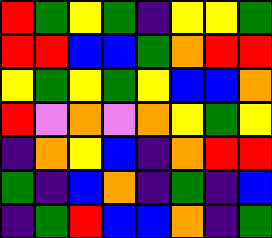[["red", "green", "yellow", "green", "indigo", "yellow", "yellow", "green"], ["red", "red", "blue", "blue", "green", "orange", "red", "red"], ["yellow", "green", "yellow", "green", "yellow", "blue", "blue", "orange"], ["red", "violet", "orange", "violet", "orange", "yellow", "green", "yellow"], ["indigo", "orange", "yellow", "blue", "indigo", "orange", "red", "red"], ["green", "indigo", "blue", "orange", "indigo", "green", "indigo", "blue"], ["indigo", "green", "red", "blue", "blue", "orange", "indigo", "green"]]